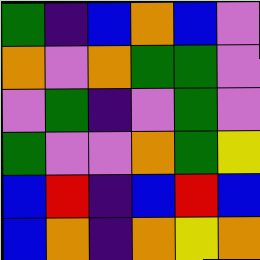[["green", "indigo", "blue", "orange", "blue", "violet"], ["orange", "violet", "orange", "green", "green", "violet"], ["violet", "green", "indigo", "violet", "green", "violet"], ["green", "violet", "violet", "orange", "green", "yellow"], ["blue", "red", "indigo", "blue", "red", "blue"], ["blue", "orange", "indigo", "orange", "yellow", "orange"]]